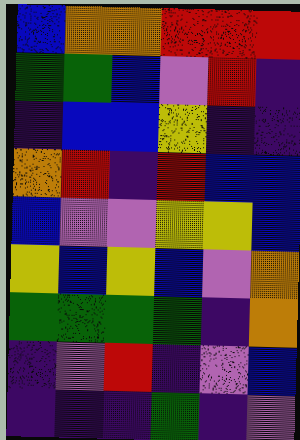[["blue", "orange", "orange", "red", "red", "red"], ["green", "green", "blue", "violet", "red", "indigo"], ["indigo", "blue", "blue", "yellow", "indigo", "indigo"], ["orange", "red", "indigo", "red", "blue", "blue"], ["blue", "violet", "violet", "yellow", "yellow", "blue"], ["yellow", "blue", "yellow", "blue", "violet", "orange"], ["green", "green", "green", "green", "indigo", "orange"], ["indigo", "violet", "red", "indigo", "violet", "blue"], ["indigo", "indigo", "indigo", "green", "indigo", "violet"]]